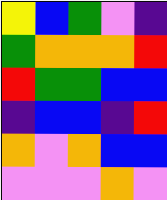[["yellow", "blue", "green", "violet", "indigo"], ["green", "orange", "orange", "orange", "red"], ["red", "green", "green", "blue", "blue"], ["indigo", "blue", "blue", "indigo", "red"], ["orange", "violet", "orange", "blue", "blue"], ["violet", "violet", "violet", "orange", "violet"]]